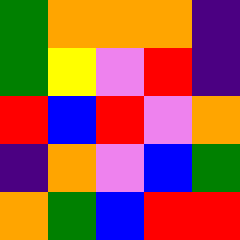[["green", "orange", "orange", "orange", "indigo"], ["green", "yellow", "violet", "red", "indigo"], ["red", "blue", "red", "violet", "orange"], ["indigo", "orange", "violet", "blue", "green"], ["orange", "green", "blue", "red", "red"]]